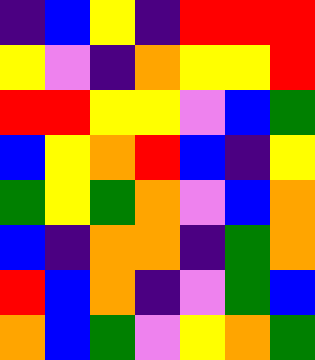[["indigo", "blue", "yellow", "indigo", "red", "red", "red"], ["yellow", "violet", "indigo", "orange", "yellow", "yellow", "red"], ["red", "red", "yellow", "yellow", "violet", "blue", "green"], ["blue", "yellow", "orange", "red", "blue", "indigo", "yellow"], ["green", "yellow", "green", "orange", "violet", "blue", "orange"], ["blue", "indigo", "orange", "orange", "indigo", "green", "orange"], ["red", "blue", "orange", "indigo", "violet", "green", "blue"], ["orange", "blue", "green", "violet", "yellow", "orange", "green"]]